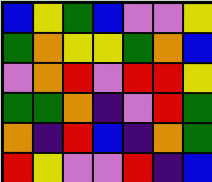[["blue", "yellow", "green", "blue", "violet", "violet", "yellow"], ["green", "orange", "yellow", "yellow", "green", "orange", "blue"], ["violet", "orange", "red", "violet", "red", "red", "yellow"], ["green", "green", "orange", "indigo", "violet", "red", "green"], ["orange", "indigo", "red", "blue", "indigo", "orange", "green"], ["red", "yellow", "violet", "violet", "red", "indigo", "blue"]]